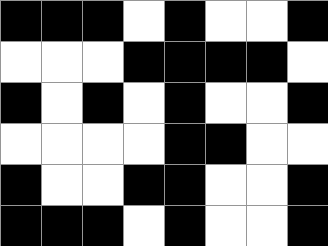[["black", "black", "black", "white", "black", "white", "white", "black"], ["white", "white", "white", "black", "black", "black", "black", "white"], ["black", "white", "black", "white", "black", "white", "white", "black"], ["white", "white", "white", "white", "black", "black", "white", "white"], ["black", "white", "white", "black", "black", "white", "white", "black"], ["black", "black", "black", "white", "black", "white", "white", "black"]]